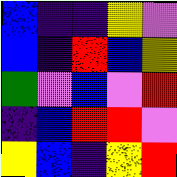[["blue", "indigo", "indigo", "yellow", "violet"], ["blue", "indigo", "red", "blue", "yellow"], ["green", "violet", "blue", "violet", "red"], ["indigo", "blue", "red", "red", "violet"], ["yellow", "blue", "indigo", "yellow", "red"]]